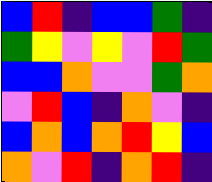[["blue", "red", "indigo", "blue", "blue", "green", "indigo"], ["green", "yellow", "violet", "yellow", "violet", "red", "green"], ["blue", "blue", "orange", "violet", "violet", "green", "orange"], ["violet", "red", "blue", "indigo", "orange", "violet", "indigo"], ["blue", "orange", "blue", "orange", "red", "yellow", "blue"], ["orange", "violet", "red", "indigo", "orange", "red", "indigo"]]